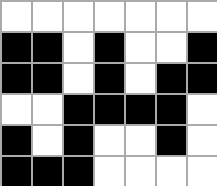[["white", "white", "white", "white", "white", "white", "white"], ["black", "black", "white", "black", "white", "white", "black"], ["black", "black", "white", "black", "white", "black", "black"], ["white", "white", "black", "black", "black", "black", "white"], ["black", "white", "black", "white", "white", "black", "white"], ["black", "black", "black", "white", "white", "white", "white"]]